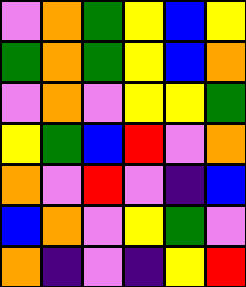[["violet", "orange", "green", "yellow", "blue", "yellow"], ["green", "orange", "green", "yellow", "blue", "orange"], ["violet", "orange", "violet", "yellow", "yellow", "green"], ["yellow", "green", "blue", "red", "violet", "orange"], ["orange", "violet", "red", "violet", "indigo", "blue"], ["blue", "orange", "violet", "yellow", "green", "violet"], ["orange", "indigo", "violet", "indigo", "yellow", "red"]]